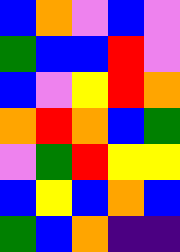[["blue", "orange", "violet", "blue", "violet"], ["green", "blue", "blue", "red", "violet"], ["blue", "violet", "yellow", "red", "orange"], ["orange", "red", "orange", "blue", "green"], ["violet", "green", "red", "yellow", "yellow"], ["blue", "yellow", "blue", "orange", "blue"], ["green", "blue", "orange", "indigo", "indigo"]]